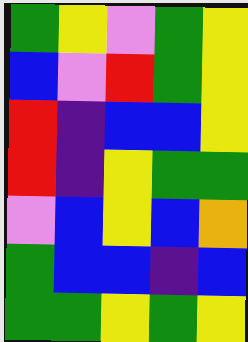[["green", "yellow", "violet", "green", "yellow"], ["blue", "violet", "red", "green", "yellow"], ["red", "indigo", "blue", "blue", "yellow"], ["red", "indigo", "yellow", "green", "green"], ["violet", "blue", "yellow", "blue", "orange"], ["green", "blue", "blue", "indigo", "blue"], ["green", "green", "yellow", "green", "yellow"]]